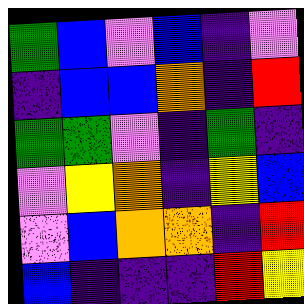[["green", "blue", "violet", "blue", "indigo", "violet"], ["indigo", "blue", "blue", "orange", "indigo", "red"], ["green", "green", "violet", "indigo", "green", "indigo"], ["violet", "yellow", "orange", "indigo", "yellow", "blue"], ["violet", "blue", "orange", "orange", "indigo", "red"], ["blue", "indigo", "indigo", "indigo", "red", "yellow"]]